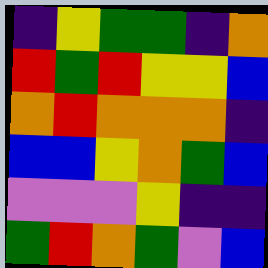[["indigo", "yellow", "green", "green", "indigo", "orange"], ["red", "green", "red", "yellow", "yellow", "blue"], ["orange", "red", "orange", "orange", "orange", "indigo"], ["blue", "blue", "yellow", "orange", "green", "blue"], ["violet", "violet", "violet", "yellow", "indigo", "indigo"], ["green", "red", "orange", "green", "violet", "blue"]]